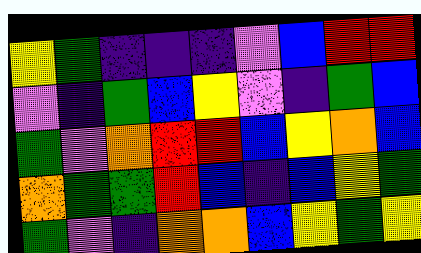[["yellow", "green", "indigo", "indigo", "indigo", "violet", "blue", "red", "red"], ["violet", "indigo", "green", "blue", "yellow", "violet", "indigo", "green", "blue"], ["green", "violet", "orange", "red", "red", "blue", "yellow", "orange", "blue"], ["orange", "green", "green", "red", "blue", "indigo", "blue", "yellow", "green"], ["green", "violet", "indigo", "orange", "orange", "blue", "yellow", "green", "yellow"]]